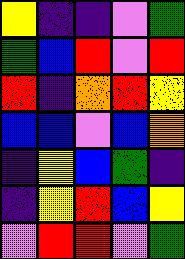[["yellow", "indigo", "indigo", "violet", "green"], ["green", "blue", "red", "violet", "red"], ["red", "indigo", "orange", "red", "yellow"], ["blue", "blue", "violet", "blue", "orange"], ["indigo", "yellow", "blue", "green", "indigo"], ["indigo", "yellow", "red", "blue", "yellow"], ["violet", "red", "red", "violet", "green"]]